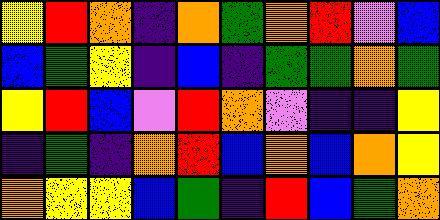[["yellow", "red", "orange", "indigo", "orange", "green", "orange", "red", "violet", "blue"], ["blue", "green", "yellow", "indigo", "blue", "indigo", "green", "green", "orange", "green"], ["yellow", "red", "blue", "violet", "red", "orange", "violet", "indigo", "indigo", "yellow"], ["indigo", "green", "indigo", "orange", "red", "blue", "orange", "blue", "orange", "yellow"], ["orange", "yellow", "yellow", "blue", "green", "indigo", "red", "blue", "green", "orange"]]